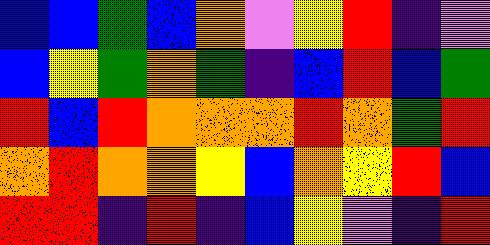[["blue", "blue", "green", "blue", "orange", "violet", "yellow", "red", "indigo", "violet"], ["blue", "yellow", "green", "orange", "green", "indigo", "blue", "red", "blue", "green"], ["red", "blue", "red", "orange", "orange", "orange", "red", "orange", "green", "red"], ["orange", "red", "orange", "orange", "yellow", "blue", "orange", "yellow", "red", "blue"], ["red", "red", "indigo", "red", "indigo", "blue", "yellow", "violet", "indigo", "red"]]